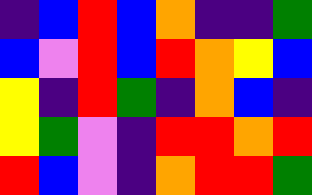[["indigo", "blue", "red", "blue", "orange", "indigo", "indigo", "green"], ["blue", "violet", "red", "blue", "red", "orange", "yellow", "blue"], ["yellow", "indigo", "red", "green", "indigo", "orange", "blue", "indigo"], ["yellow", "green", "violet", "indigo", "red", "red", "orange", "red"], ["red", "blue", "violet", "indigo", "orange", "red", "red", "green"]]